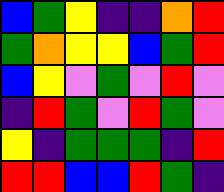[["blue", "green", "yellow", "indigo", "indigo", "orange", "red"], ["green", "orange", "yellow", "yellow", "blue", "green", "red"], ["blue", "yellow", "violet", "green", "violet", "red", "violet"], ["indigo", "red", "green", "violet", "red", "green", "violet"], ["yellow", "indigo", "green", "green", "green", "indigo", "red"], ["red", "red", "blue", "blue", "red", "green", "indigo"]]